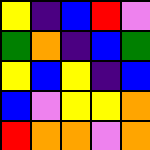[["yellow", "indigo", "blue", "red", "violet"], ["green", "orange", "indigo", "blue", "green"], ["yellow", "blue", "yellow", "indigo", "blue"], ["blue", "violet", "yellow", "yellow", "orange"], ["red", "orange", "orange", "violet", "orange"]]